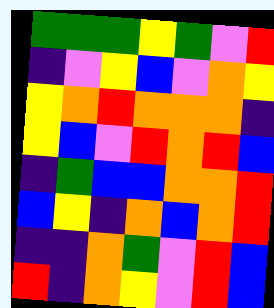[["green", "green", "green", "yellow", "green", "violet", "red"], ["indigo", "violet", "yellow", "blue", "violet", "orange", "yellow"], ["yellow", "orange", "red", "orange", "orange", "orange", "indigo"], ["yellow", "blue", "violet", "red", "orange", "red", "blue"], ["indigo", "green", "blue", "blue", "orange", "orange", "red"], ["blue", "yellow", "indigo", "orange", "blue", "orange", "red"], ["indigo", "indigo", "orange", "green", "violet", "red", "blue"], ["red", "indigo", "orange", "yellow", "violet", "red", "blue"]]